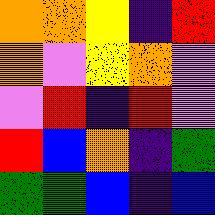[["orange", "orange", "yellow", "indigo", "red"], ["orange", "violet", "yellow", "orange", "violet"], ["violet", "red", "indigo", "red", "violet"], ["red", "blue", "orange", "indigo", "green"], ["green", "green", "blue", "indigo", "blue"]]